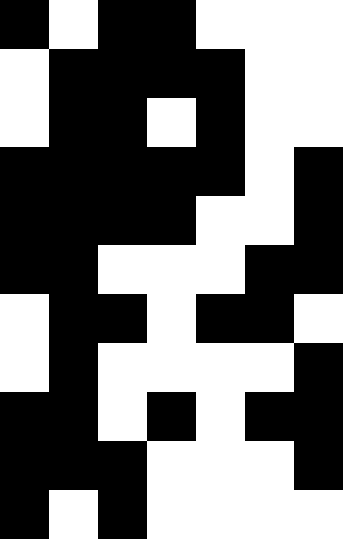[["black", "white", "black", "black", "white", "white", "white"], ["white", "black", "black", "black", "black", "white", "white"], ["white", "black", "black", "white", "black", "white", "white"], ["black", "black", "black", "black", "black", "white", "black"], ["black", "black", "black", "black", "white", "white", "black"], ["black", "black", "white", "white", "white", "black", "black"], ["white", "black", "black", "white", "black", "black", "white"], ["white", "black", "white", "white", "white", "white", "black"], ["black", "black", "white", "black", "white", "black", "black"], ["black", "black", "black", "white", "white", "white", "black"], ["black", "white", "black", "white", "white", "white", "white"]]